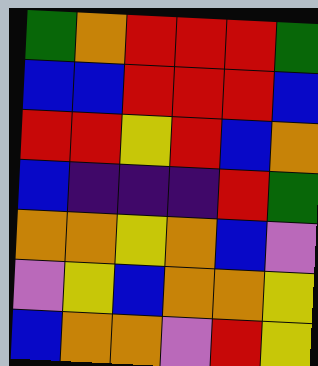[["green", "orange", "red", "red", "red", "green"], ["blue", "blue", "red", "red", "red", "blue"], ["red", "red", "yellow", "red", "blue", "orange"], ["blue", "indigo", "indigo", "indigo", "red", "green"], ["orange", "orange", "yellow", "orange", "blue", "violet"], ["violet", "yellow", "blue", "orange", "orange", "yellow"], ["blue", "orange", "orange", "violet", "red", "yellow"]]